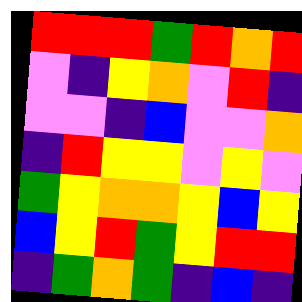[["red", "red", "red", "green", "red", "orange", "red"], ["violet", "indigo", "yellow", "orange", "violet", "red", "indigo"], ["violet", "violet", "indigo", "blue", "violet", "violet", "orange"], ["indigo", "red", "yellow", "yellow", "violet", "yellow", "violet"], ["green", "yellow", "orange", "orange", "yellow", "blue", "yellow"], ["blue", "yellow", "red", "green", "yellow", "red", "red"], ["indigo", "green", "orange", "green", "indigo", "blue", "indigo"]]